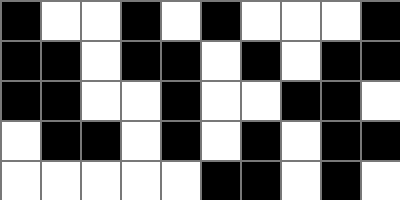[["black", "white", "white", "black", "white", "black", "white", "white", "white", "black"], ["black", "black", "white", "black", "black", "white", "black", "white", "black", "black"], ["black", "black", "white", "white", "black", "white", "white", "black", "black", "white"], ["white", "black", "black", "white", "black", "white", "black", "white", "black", "black"], ["white", "white", "white", "white", "white", "black", "black", "white", "black", "white"]]